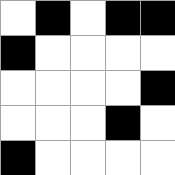[["white", "black", "white", "black", "black"], ["black", "white", "white", "white", "white"], ["white", "white", "white", "white", "black"], ["white", "white", "white", "black", "white"], ["black", "white", "white", "white", "white"]]